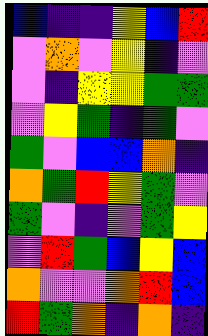[["blue", "indigo", "indigo", "yellow", "blue", "red"], ["violet", "orange", "violet", "yellow", "indigo", "violet"], ["violet", "indigo", "yellow", "yellow", "green", "green"], ["violet", "yellow", "green", "indigo", "green", "violet"], ["green", "violet", "blue", "blue", "orange", "indigo"], ["orange", "green", "red", "yellow", "green", "violet"], ["green", "violet", "indigo", "violet", "green", "yellow"], ["violet", "red", "green", "blue", "yellow", "blue"], ["orange", "violet", "violet", "orange", "red", "blue"], ["red", "green", "orange", "indigo", "orange", "indigo"]]